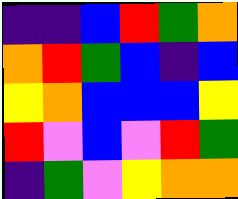[["indigo", "indigo", "blue", "red", "green", "orange"], ["orange", "red", "green", "blue", "indigo", "blue"], ["yellow", "orange", "blue", "blue", "blue", "yellow"], ["red", "violet", "blue", "violet", "red", "green"], ["indigo", "green", "violet", "yellow", "orange", "orange"]]